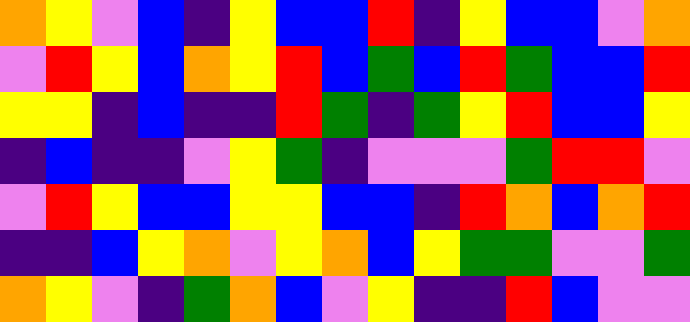[["orange", "yellow", "violet", "blue", "indigo", "yellow", "blue", "blue", "red", "indigo", "yellow", "blue", "blue", "violet", "orange"], ["violet", "red", "yellow", "blue", "orange", "yellow", "red", "blue", "green", "blue", "red", "green", "blue", "blue", "red"], ["yellow", "yellow", "indigo", "blue", "indigo", "indigo", "red", "green", "indigo", "green", "yellow", "red", "blue", "blue", "yellow"], ["indigo", "blue", "indigo", "indigo", "violet", "yellow", "green", "indigo", "violet", "violet", "violet", "green", "red", "red", "violet"], ["violet", "red", "yellow", "blue", "blue", "yellow", "yellow", "blue", "blue", "indigo", "red", "orange", "blue", "orange", "red"], ["indigo", "indigo", "blue", "yellow", "orange", "violet", "yellow", "orange", "blue", "yellow", "green", "green", "violet", "violet", "green"], ["orange", "yellow", "violet", "indigo", "green", "orange", "blue", "violet", "yellow", "indigo", "indigo", "red", "blue", "violet", "violet"]]